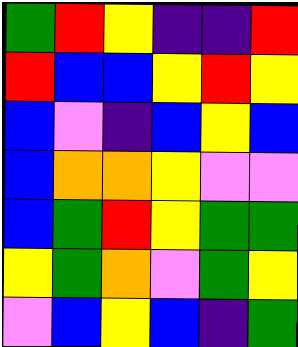[["green", "red", "yellow", "indigo", "indigo", "red"], ["red", "blue", "blue", "yellow", "red", "yellow"], ["blue", "violet", "indigo", "blue", "yellow", "blue"], ["blue", "orange", "orange", "yellow", "violet", "violet"], ["blue", "green", "red", "yellow", "green", "green"], ["yellow", "green", "orange", "violet", "green", "yellow"], ["violet", "blue", "yellow", "blue", "indigo", "green"]]